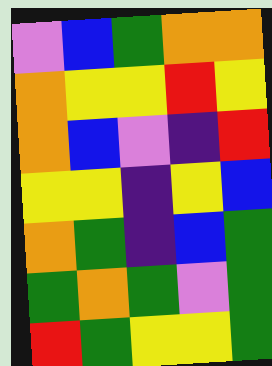[["violet", "blue", "green", "orange", "orange"], ["orange", "yellow", "yellow", "red", "yellow"], ["orange", "blue", "violet", "indigo", "red"], ["yellow", "yellow", "indigo", "yellow", "blue"], ["orange", "green", "indigo", "blue", "green"], ["green", "orange", "green", "violet", "green"], ["red", "green", "yellow", "yellow", "green"]]